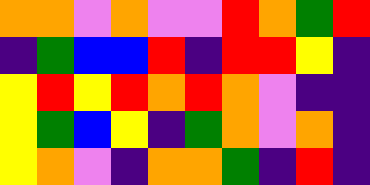[["orange", "orange", "violet", "orange", "violet", "violet", "red", "orange", "green", "red"], ["indigo", "green", "blue", "blue", "red", "indigo", "red", "red", "yellow", "indigo"], ["yellow", "red", "yellow", "red", "orange", "red", "orange", "violet", "indigo", "indigo"], ["yellow", "green", "blue", "yellow", "indigo", "green", "orange", "violet", "orange", "indigo"], ["yellow", "orange", "violet", "indigo", "orange", "orange", "green", "indigo", "red", "indigo"]]